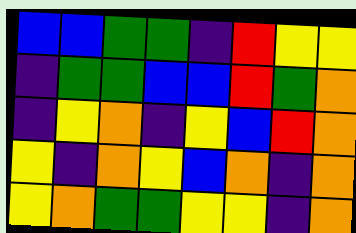[["blue", "blue", "green", "green", "indigo", "red", "yellow", "yellow"], ["indigo", "green", "green", "blue", "blue", "red", "green", "orange"], ["indigo", "yellow", "orange", "indigo", "yellow", "blue", "red", "orange"], ["yellow", "indigo", "orange", "yellow", "blue", "orange", "indigo", "orange"], ["yellow", "orange", "green", "green", "yellow", "yellow", "indigo", "orange"]]